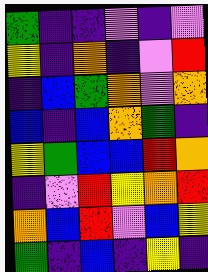[["green", "indigo", "indigo", "violet", "indigo", "violet"], ["yellow", "indigo", "orange", "indigo", "violet", "red"], ["indigo", "blue", "green", "orange", "violet", "orange"], ["blue", "indigo", "blue", "orange", "green", "indigo"], ["yellow", "green", "blue", "blue", "red", "orange"], ["indigo", "violet", "red", "yellow", "orange", "red"], ["orange", "blue", "red", "violet", "blue", "yellow"], ["green", "indigo", "blue", "indigo", "yellow", "indigo"]]